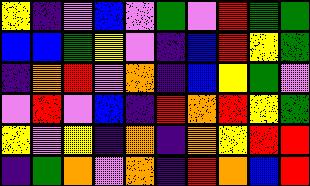[["yellow", "indigo", "violet", "blue", "violet", "green", "violet", "red", "green", "green"], ["blue", "blue", "green", "yellow", "violet", "indigo", "blue", "red", "yellow", "green"], ["indigo", "orange", "red", "violet", "orange", "indigo", "blue", "yellow", "green", "violet"], ["violet", "red", "violet", "blue", "indigo", "red", "orange", "red", "yellow", "green"], ["yellow", "violet", "yellow", "indigo", "orange", "indigo", "orange", "yellow", "red", "red"], ["indigo", "green", "orange", "violet", "orange", "indigo", "red", "orange", "blue", "red"]]